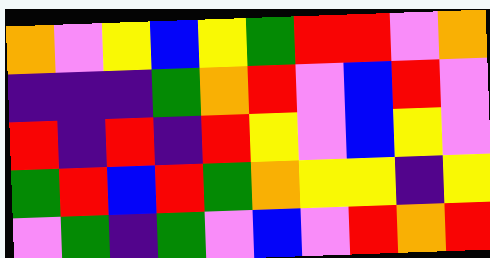[["orange", "violet", "yellow", "blue", "yellow", "green", "red", "red", "violet", "orange"], ["indigo", "indigo", "indigo", "green", "orange", "red", "violet", "blue", "red", "violet"], ["red", "indigo", "red", "indigo", "red", "yellow", "violet", "blue", "yellow", "violet"], ["green", "red", "blue", "red", "green", "orange", "yellow", "yellow", "indigo", "yellow"], ["violet", "green", "indigo", "green", "violet", "blue", "violet", "red", "orange", "red"]]